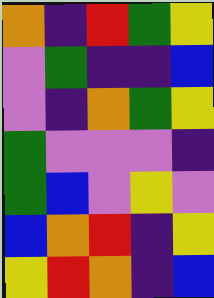[["orange", "indigo", "red", "green", "yellow"], ["violet", "green", "indigo", "indigo", "blue"], ["violet", "indigo", "orange", "green", "yellow"], ["green", "violet", "violet", "violet", "indigo"], ["green", "blue", "violet", "yellow", "violet"], ["blue", "orange", "red", "indigo", "yellow"], ["yellow", "red", "orange", "indigo", "blue"]]